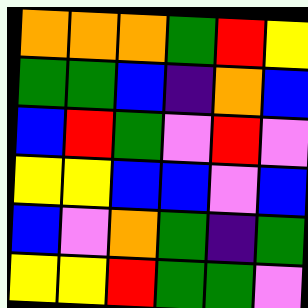[["orange", "orange", "orange", "green", "red", "yellow"], ["green", "green", "blue", "indigo", "orange", "blue"], ["blue", "red", "green", "violet", "red", "violet"], ["yellow", "yellow", "blue", "blue", "violet", "blue"], ["blue", "violet", "orange", "green", "indigo", "green"], ["yellow", "yellow", "red", "green", "green", "violet"]]